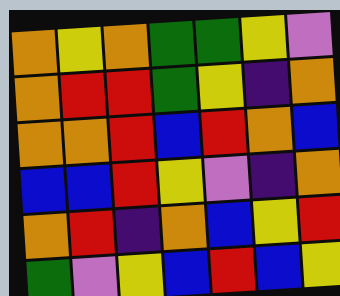[["orange", "yellow", "orange", "green", "green", "yellow", "violet"], ["orange", "red", "red", "green", "yellow", "indigo", "orange"], ["orange", "orange", "red", "blue", "red", "orange", "blue"], ["blue", "blue", "red", "yellow", "violet", "indigo", "orange"], ["orange", "red", "indigo", "orange", "blue", "yellow", "red"], ["green", "violet", "yellow", "blue", "red", "blue", "yellow"]]